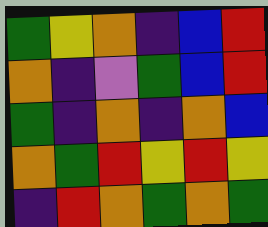[["green", "yellow", "orange", "indigo", "blue", "red"], ["orange", "indigo", "violet", "green", "blue", "red"], ["green", "indigo", "orange", "indigo", "orange", "blue"], ["orange", "green", "red", "yellow", "red", "yellow"], ["indigo", "red", "orange", "green", "orange", "green"]]